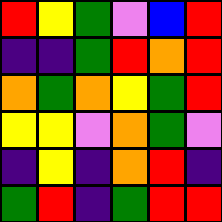[["red", "yellow", "green", "violet", "blue", "red"], ["indigo", "indigo", "green", "red", "orange", "red"], ["orange", "green", "orange", "yellow", "green", "red"], ["yellow", "yellow", "violet", "orange", "green", "violet"], ["indigo", "yellow", "indigo", "orange", "red", "indigo"], ["green", "red", "indigo", "green", "red", "red"]]